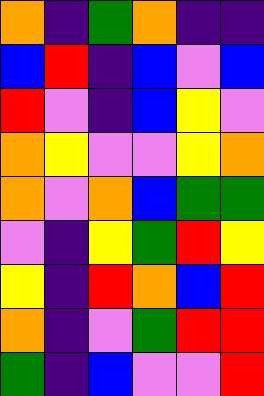[["orange", "indigo", "green", "orange", "indigo", "indigo"], ["blue", "red", "indigo", "blue", "violet", "blue"], ["red", "violet", "indigo", "blue", "yellow", "violet"], ["orange", "yellow", "violet", "violet", "yellow", "orange"], ["orange", "violet", "orange", "blue", "green", "green"], ["violet", "indigo", "yellow", "green", "red", "yellow"], ["yellow", "indigo", "red", "orange", "blue", "red"], ["orange", "indigo", "violet", "green", "red", "red"], ["green", "indigo", "blue", "violet", "violet", "red"]]